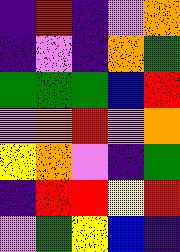[["indigo", "red", "indigo", "violet", "orange"], ["indigo", "violet", "indigo", "orange", "green"], ["green", "green", "green", "blue", "red"], ["violet", "orange", "red", "violet", "orange"], ["yellow", "orange", "violet", "indigo", "green"], ["indigo", "red", "red", "yellow", "red"], ["violet", "green", "yellow", "blue", "indigo"]]